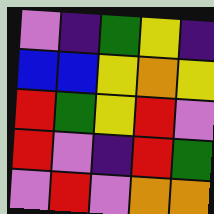[["violet", "indigo", "green", "yellow", "indigo"], ["blue", "blue", "yellow", "orange", "yellow"], ["red", "green", "yellow", "red", "violet"], ["red", "violet", "indigo", "red", "green"], ["violet", "red", "violet", "orange", "orange"]]